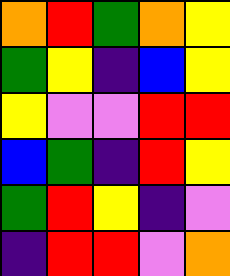[["orange", "red", "green", "orange", "yellow"], ["green", "yellow", "indigo", "blue", "yellow"], ["yellow", "violet", "violet", "red", "red"], ["blue", "green", "indigo", "red", "yellow"], ["green", "red", "yellow", "indigo", "violet"], ["indigo", "red", "red", "violet", "orange"]]